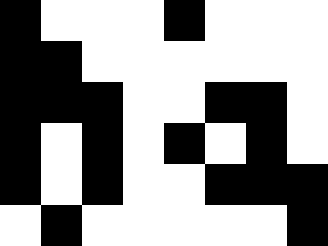[["black", "white", "white", "white", "black", "white", "white", "white"], ["black", "black", "white", "white", "white", "white", "white", "white"], ["black", "black", "black", "white", "white", "black", "black", "white"], ["black", "white", "black", "white", "black", "white", "black", "white"], ["black", "white", "black", "white", "white", "black", "black", "black"], ["white", "black", "white", "white", "white", "white", "white", "black"]]